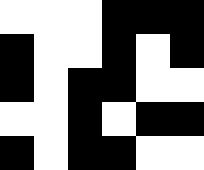[["white", "white", "white", "black", "black", "black"], ["black", "white", "white", "black", "white", "black"], ["black", "white", "black", "black", "white", "white"], ["white", "white", "black", "white", "black", "black"], ["black", "white", "black", "black", "white", "white"]]